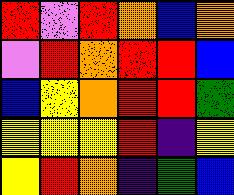[["red", "violet", "red", "orange", "blue", "orange"], ["violet", "red", "orange", "red", "red", "blue"], ["blue", "yellow", "orange", "red", "red", "green"], ["yellow", "yellow", "yellow", "red", "indigo", "yellow"], ["yellow", "red", "orange", "indigo", "green", "blue"]]